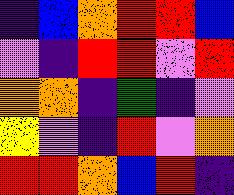[["indigo", "blue", "orange", "red", "red", "blue"], ["violet", "indigo", "red", "red", "violet", "red"], ["orange", "orange", "indigo", "green", "indigo", "violet"], ["yellow", "violet", "indigo", "red", "violet", "orange"], ["red", "red", "orange", "blue", "red", "indigo"]]